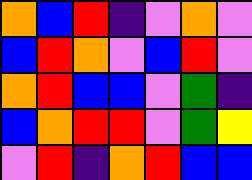[["orange", "blue", "red", "indigo", "violet", "orange", "violet"], ["blue", "red", "orange", "violet", "blue", "red", "violet"], ["orange", "red", "blue", "blue", "violet", "green", "indigo"], ["blue", "orange", "red", "red", "violet", "green", "yellow"], ["violet", "red", "indigo", "orange", "red", "blue", "blue"]]